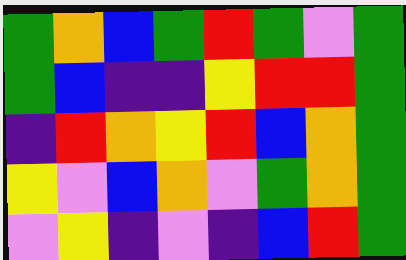[["green", "orange", "blue", "green", "red", "green", "violet", "green"], ["green", "blue", "indigo", "indigo", "yellow", "red", "red", "green"], ["indigo", "red", "orange", "yellow", "red", "blue", "orange", "green"], ["yellow", "violet", "blue", "orange", "violet", "green", "orange", "green"], ["violet", "yellow", "indigo", "violet", "indigo", "blue", "red", "green"]]